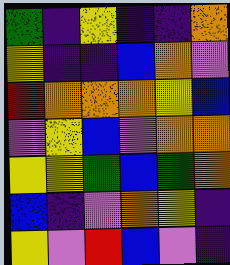[["green", "indigo", "yellow", "indigo", "indigo", "orange"], ["yellow", "indigo", "indigo", "blue", "orange", "violet"], ["red", "orange", "orange", "orange", "yellow", "blue"], ["violet", "yellow", "blue", "violet", "orange", "orange"], ["yellow", "yellow", "green", "blue", "green", "orange"], ["blue", "indigo", "violet", "orange", "yellow", "indigo"], ["yellow", "violet", "red", "blue", "violet", "indigo"]]